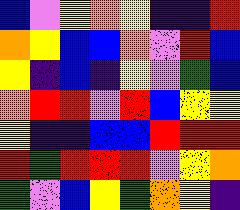[["blue", "violet", "yellow", "orange", "yellow", "indigo", "indigo", "red"], ["orange", "yellow", "blue", "blue", "orange", "violet", "red", "blue"], ["yellow", "indigo", "blue", "indigo", "yellow", "violet", "green", "blue"], ["orange", "red", "red", "violet", "red", "blue", "yellow", "yellow"], ["yellow", "indigo", "indigo", "blue", "blue", "red", "red", "red"], ["red", "green", "red", "red", "red", "violet", "yellow", "orange"], ["green", "violet", "blue", "yellow", "green", "orange", "yellow", "indigo"]]